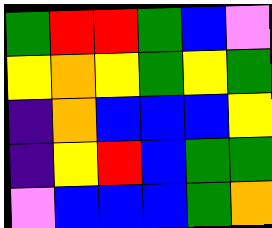[["green", "red", "red", "green", "blue", "violet"], ["yellow", "orange", "yellow", "green", "yellow", "green"], ["indigo", "orange", "blue", "blue", "blue", "yellow"], ["indigo", "yellow", "red", "blue", "green", "green"], ["violet", "blue", "blue", "blue", "green", "orange"]]